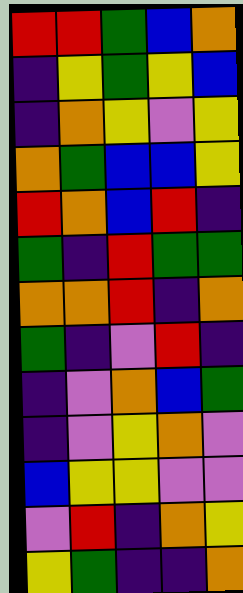[["red", "red", "green", "blue", "orange"], ["indigo", "yellow", "green", "yellow", "blue"], ["indigo", "orange", "yellow", "violet", "yellow"], ["orange", "green", "blue", "blue", "yellow"], ["red", "orange", "blue", "red", "indigo"], ["green", "indigo", "red", "green", "green"], ["orange", "orange", "red", "indigo", "orange"], ["green", "indigo", "violet", "red", "indigo"], ["indigo", "violet", "orange", "blue", "green"], ["indigo", "violet", "yellow", "orange", "violet"], ["blue", "yellow", "yellow", "violet", "violet"], ["violet", "red", "indigo", "orange", "yellow"], ["yellow", "green", "indigo", "indigo", "orange"]]